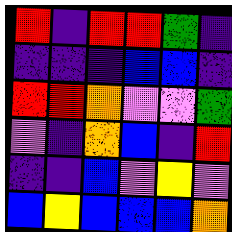[["red", "indigo", "red", "red", "green", "indigo"], ["indigo", "indigo", "indigo", "blue", "blue", "indigo"], ["red", "red", "orange", "violet", "violet", "green"], ["violet", "indigo", "orange", "blue", "indigo", "red"], ["indigo", "indigo", "blue", "violet", "yellow", "violet"], ["blue", "yellow", "blue", "blue", "blue", "orange"]]